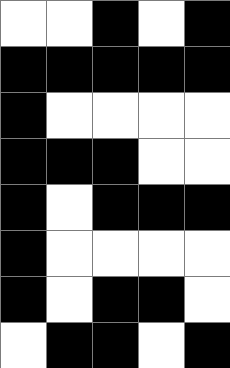[["white", "white", "black", "white", "black"], ["black", "black", "black", "black", "black"], ["black", "white", "white", "white", "white"], ["black", "black", "black", "white", "white"], ["black", "white", "black", "black", "black"], ["black", "white", "white", "white", "white"], ["black", "white", "black", "black", "white"], ["white", "black", "black", "white", "black"]]